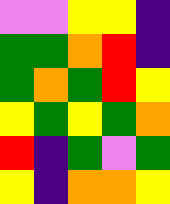[["violet", "violet", "yellow", "yellow", "indigo"], ["green", "green", "orange", "red", "indigo"], ["green", "orange", "green", "red", "yellow"], ["yellow", "green", "yellow", "green", "orange"], ["red", "indigo", "green", "violet", "green"], ["yellow", "indigo", "orange", "orange", "yellow"]]